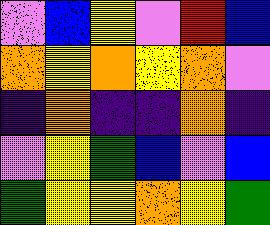[["violet", "blue", "yellow", "violet", "red", "blue"], ["orange", "yellow", "orange", "yellow", "orange", "violet"], ["indigo", "orange", "indigo", "indigo", "orange", "indigo"], ["violet", "yellow", "green", "blue", "violet", "blue"], ["green", "yellow", "yellow", "orange", "yellow", "green"]]